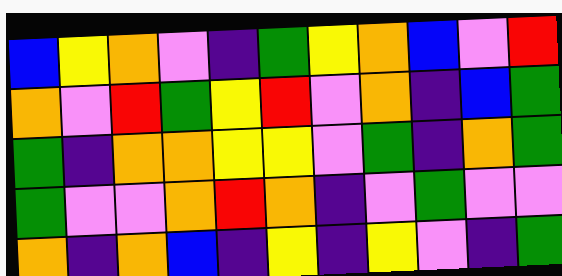[["blue", "yellow", "orange", "violet", "indigo", "green", "yellow", "orange", "blue", "violet", "red"], ["orange", "violet", "red", "green", "yellow", "red", "violet", "orange", "indigo", "blue", "green"], ["green", "indigo", "orange", "orange", "yellow", "yellow", "violet", "green", "indigo", "orange", "green"], ["green", "violet", "violet", "orange", "red", "orange", "indigo", "violet", "green", "violet", "violet"], ["orange", "indigo", "orange", "blue", "indigo", "yellow", "indigo", "yellow", "violet", "indigo", "green"]]